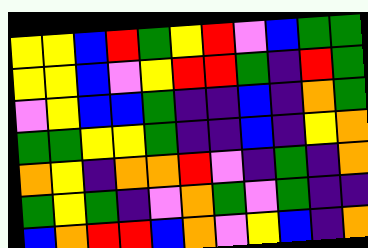[["yellow", "yellow", "blue", "red", "green", "yellow", "red", "violet", "blue", "green", "green"], ["yellow", "yellow", "blue", "violet", "yellow", "red", "red", "green", "indigo", "red", "green"], ["violet", "yellow", "blue", "blue", "green", "indigo", "indigo", "blue", "indigo", "orange", "green"], ["green", "green", "yellow", "yellow", "green", "indigo", "indigo", "blue", "indigo", "yellow", "orange"], ["orange", "yellow", "indigo", "orange", "orange", "red", "violet", "indigo", "green", "indigo", "orange"], ["green", "yellow", "green", "indigo", "violet", "orange", "green", "violet", "green", "indigo", "indigo"], ["blue", "orange", "red", "red", "blue", "orange", "violet", "yellow", "blue", "indigo", "orange"]]